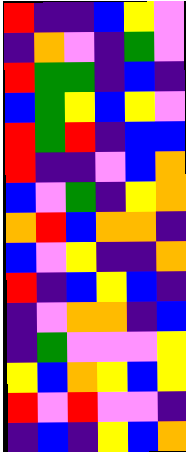[["red", "indigo", "indigo", "blue", "yellow", "violet"], ["indigo", "orange", "violet", "indigo", "green", "violet"], ["red", "green", "green", "indigo", "blue", "indigo"], ["blue", "green", "yellow", "blue", "yellow", "violet"], ["red", "green", "red", "indigo", "blue", "blue"], ["red", "indigo", "indigo", "violet", "blue", "orange"], ["blue", "violet", "green", "indigo", "yellow", "orange"], ["orange", "red", "blue", "orange", "orange", "indigo"], ["blue", "violet", "yellow", "indigo", "indigo", "orange"], ["red", "indigo", "blue", "yellow", "blue", "indigo"], ["indigo", "violet", "orange", "orange", "indigo", "blue"], ["indigo", "green", "violet", "violet", "violet", "yellow"], ["yellow", "blue", "orange", "yellow", "blue", "yellow"], ["red", "violet", "red", "violet", "violet", "indigo"], ["indigo", "blue", "indigo", "yellow", "blue", "orange"]]